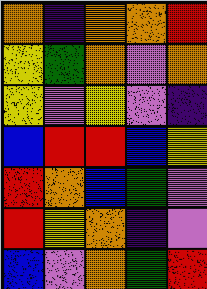[["orange", "indigo", "orange", "orange", "red"], ["yellow", "green", "orange", "violet", "orange"], ["yellow", "violet", "yellow", "violet", "indigo"], ["blue", "red", "red", "blue", "yellow"], ["red", "orange", "blue", "green", "violet"], ["red", "yellow", "orange", "indigo", "violet"], ["blue", "violet", "orange", "green", "red"]]